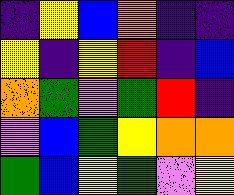[["indigo", "yellow", "blue", "orange", "indigo", "indigo"], ["yellow", "indigo", "yellow", "red", "indigo", "blue"], ["orange", "green", "violet", "green", "red", "indigo"], ["violet", "blue", "green", "yellow", "orange", "orange"], ["green", "blue", "yellow", "green", "violet", "yellow"]]